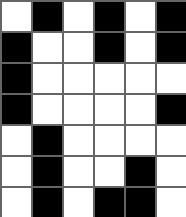[["white", "black", "white", "black", "white", "black"], ["black", "white", "white", "black", "white", "black"], ["black", "white", "white", "white", "white", "white"], ["black", "white", "white", "white", "white", "black"], ["white", "black", "white", "white", "white", "white"], ["white", "black", "white", "white", "black", "white"], ["white", "black", "white", "black", "black", "white"]]